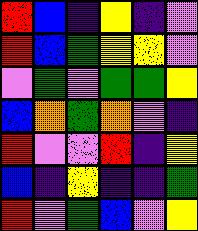[["red", "blue", "indigo", "yellow", "indigo", "violet"], ["red", "blue", "green", "yellow", "yellow", "violet"], ["violet", "green", "violet", "green", "green", "yellow"], ["blue", "orange", "green", "orange", "violet", "indigo"], ["red", "violet", "violet", "red", "indigo", "yellow"], ["blue", "indigo", "yellow", "indigo", "indigo", "green"], ["red", "violet", "green", "blue", "violet", "yellow"]]